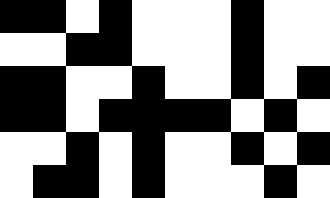[["black", "black", "white", "black", "white", "white", "white", "black", "white", "white"], ["white", "white", "black", "black", "white", "white", "white", "black", "white", "white"], ["black", "black", "white", "white", "black", "white", "white", "black", "white", "black"], ["black", "black", "white", "black", "black", "black", "black", "white", "black", "white"], ["white", "white", "black", "white", "black", "white", "white", "black", "white", "black"], ["white", "black", "black", "white", "black", "white", "white", "white", "black", "white"]]